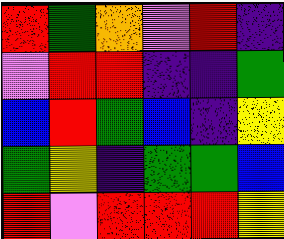[["red", "green", "orange", "violet", "red", "indigo"], ["violet", "red", "red", "indigo", "indigo", "green"], ["blue", "red", "green", "blue", "indigo", "yellow"], ["green", "yellow", "indigo", "green", "green", "blue"], ["red", "violet", "red", "red", "red", "yellow"]]